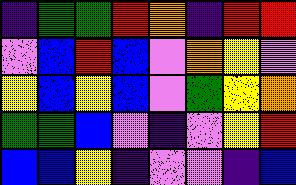[["indigo", "green", "green", "red", "orange", "indigo", "red", "red"], ["violet", "blue", "red", "blue", "violet", "orange", "yellow", "violet"], ["yellow", "blue", "yellow", "blue", "violet", "green", "yellow", "orange"], ["green", "green", "blue", "violet", "indigo", "violet", "yellow", "red"], ["blue", "blue", "yellow", "indigo", "violet", "violet", "indigo", "blue"]]